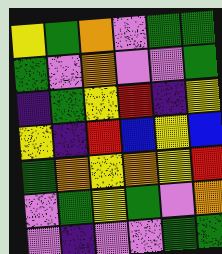[["yellow", "green", "orange", "violet", "green", "green"], ["green", "violet", "orange", "violet", "violet", "green"], ["indigo", "green", "yellow", "red", "indigo", "yellow"], ["yellow", "indigo", "red", "blue", "yellow", "blue"], ["green", "orange", "yellow", "orange", "yellow", "red"], ["violet", "green", "yellow", "green", "violet", "orange"], ["violet", "indigo", "violet", "violet", "green", "green"]]